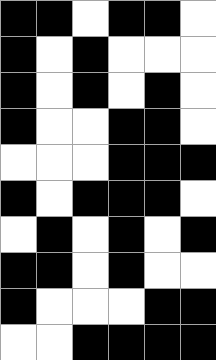[["black", "black", "white", "black", "black", "white"], ["black", "white", "black", "white", "white", "white"], ["black", "white", "black", "white", "black", "white"], ["black", "white", "white", "black", "black", "white"], ["white", "white", "white", "black", "black", "black"], ["black", "white", "black", "black", "black", "white"], ["white", "black", "white", "black", "white", "black"], ["black", "black", "white", "black", "white", "white"], ["black", "white", "white", "white", "black", "black"], ["white", "white", "black", "black", "black", "black"]]